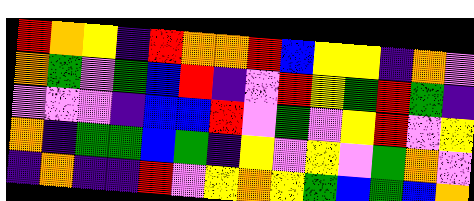[["red", "orange", "yellow", "indigo", "red", "orange", "orange", "red", "blue", "yellow", "yellow", "indigo", "orange", "violet"], ["orange", "green", "violet", "green", "blue", "red", "indigo", "violet", "red", "yellow", "green", "red", "green", "indigo"], ["violet", "violet", "violet", "indigo", "blue", "blue", "red", "violet", "green", "violet", "yellow", "red", "violet", "yellow"], ["orange", "indigo", "green", "green", "blue", "green", "indigo", "yellow", "violet", "yellow", "violet", "green", "orange", "violet"], ["indigo", "orange", "indigo", "indigo", "red", "violet", "yellow", "orange", "yellow", "green", "blue", "green", "blue", "orange"]]